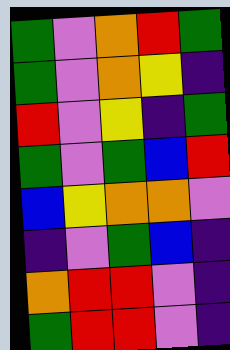[["green", "violet", "orange", "red", "green"], ["green", "violet", "orange", "yellow", "indigo"], ["red", "violet", "yellow", "indigo", "green"], ["green", "violet", "green", "blue", "red"], ["blue", "yellow", "orange", "orange", "violet"], ["indigo", "violet", "green", "blue", "indigo"], ["orange", "red", "red", "violet", "indigo"], ["green", "red", "red", "violet", "indigo"]]